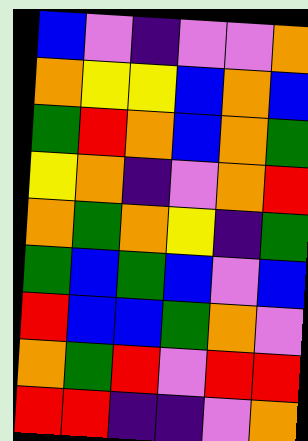[["blue", "violet", "indigo", "violet", "violet", "orange"], ["orange", "yellow", "yellow", "blue", "orange", "blue"], ["green", "red", "orange", "blue", "orange", "green"], ["yellow", "orange", "indigo", "violet", "orange", "red"], ["orange", "green", "orange", "yellow", "indigo", "green"], ["green", "blue", "green", "blue", "violet", "blue"], ["red", "blue", "blue", "green", "orange", "violet"], ["orange", "green", "red", "violet", "red", "red"], ["red", "red", "indigo", "indigo", "violet", "orange"]]